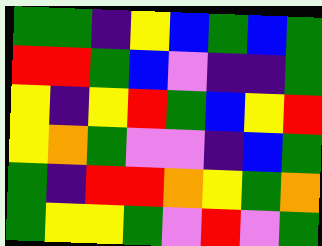[["green", "green", "indigo", "yellow", "blue", "green", "blue", "green"], ["red", "red", "green", "blue", "violet", "indigo", "indigo", "green"], ["yellow", "indigo", "yellow", "red", "green", "blue", "yellow", "red"], ["yellow", "orange", "green", "violet", "violet", "indigo", "blue", "green"], ["green", "indigo", "red", "red", "orange", "yellow", "green", "orange"], ["green", "yellow", "yellow", "green", "violet", "red", "violet", "green"]]